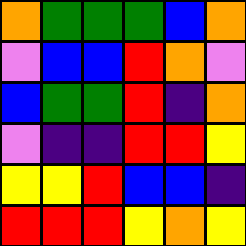[["orange", "green", "green", "green", "blue", "orange"], ["violet", "blue", "blue", "red", "orange", "violet"], ["blue", "green", "green", "red", "indigo", "orange"], ["violet", "indigo", "indigo", "red", "red", "yellow"], ["yellow", "yellow", "red", "blue", "blue", "indigo"], ["red", "red", "red", "yellow", "orange", "yellow"]]